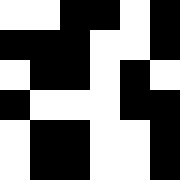[["white", "white", "black", "black", "white", "black"], ["black", "black", "black", "white", "white", "black"], ["white", "black", "black", "white", "black", "white"], ["black", "white", "white", "white", "black", "black"], ["white", "black", "black", "white", "white", "black"], ["white", "black", "black", "white", "white", "black"]]